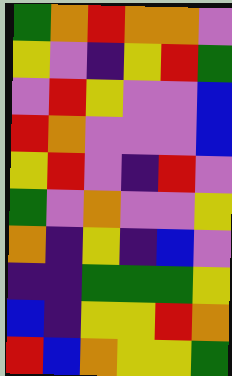[["green", "orange", "red", "orange", "orange", "violet"], ["yellow", "violet", "indigo", "yellow", "red", "green"], ["violet", "red", "yellow", "violet", "violet", "blue"], ["red", "orange", "violet", "violet", "violet", "blue"], ["yellow", "red", "violet", "indigo", "red", "violet"], ["green", "violet", "orange", "violet", "violet", "yellow"], ["orange", "indigo", "yellow", "indigo", "blue", "violet"], ["indigo", "indigo", "green", "green", "green", "yellow"], ["blue", "indigo", "yellow", "yellow", "red", "orange"], ["red", "blue", "orange", "yellow", "yellow", "green"]]